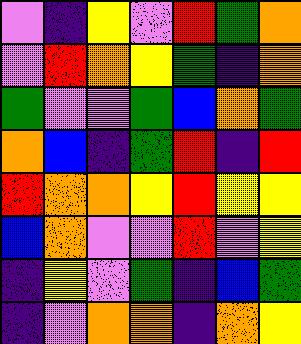[["violet", "indigo", "yellow", "violet", "red", "green", "orange"], ["violet", "red", "orange", "yellow", "green", "indigo", "orange"], ["green", "violet", "violet", "green", "blue", "orange", "green"], ["orange", "blue", "indigo", "green", "red", "indigo", "red"], ["red", "orange", "orange", "yellow", "red", "yellow", "yellow"], ["blue", "orange", "violet", "violet", "red", "violet", "yellow"], ["indigo", "yellow", "violet", "green", "indigo", "blue", "green"], ["indigo", "violet", "orange", "orange", "indigo", "orange", "yellow"]]